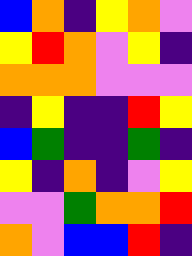[["blue", "orange", "indigo", "yellow", "orange", "violet"], ["yellow", "red", "orange", "violet", "yellow", "indigo"], ["orange", "orange", "orange", "violet", "violet", "violet"], ["indigo", "yellow", "indigo", "indigo", "red", "yellow"], ["blue", "green", "indigo", "indigo", "green", "indigo"], ["yellow", "indigo", "orange", "indigo", "violet", "yellow"], ["violet", "violet", "green", "orange", "orange", "red"], ["orange", "violet", "blue", "blue", "red", "indigo"]]